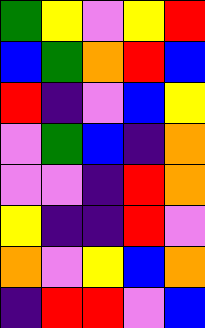[["green", "yellow", "violet", "yellow", "red"], ["blue", "green", "orange", "red", "blue"], ["red", "indigo", "violet", "blue", "yellow"], ["violet", "green", "blue", "indigo", "orange"], ["violet", "violet", "indigo", "red", "orange"], ["yellow", "indigo", "indigo", "red", "violet"], ["orange", "violet", "yellow", "blue", "orange"], ["indigo", "red", "red", "violet", "blue"]]